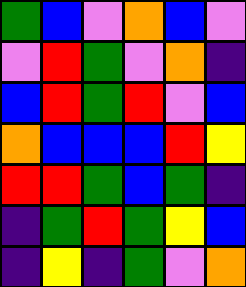[["green", "blue", "violet", "orange", "blue", "violet"], ["violet", "red", "green", "violet", "orange", "indigo"], ["blue", "red", "green", "red", "violet", "blue"], ["orange", "blue", "blue", "blue", "red", "yellow"], ["red", "red", "green", "blue", "green", "indigo"], ["indigo", "green", "red", "green", "yellow", "blue"], ["indigo", "yellow", "indigo", "green", "violet", "orange"]]